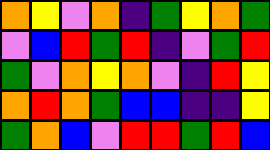[["orange", "yellow", "violet", "orange", "indigo", "green", "yellow", "orange", "green"], ["violet", "blue", "red", "green", "red", "indigo", "violet", "green", "red"], ["green", "violet", "orange", "yellow", "orange", "violet", "indigo", "red", "yellow"], ["orange", "red", "orange", "green", "blue", "blue", "indigo", "indigo", "yellow"], ["green", "orange", "blue", "violet", "red", "red", "green", "red", "blue"]]